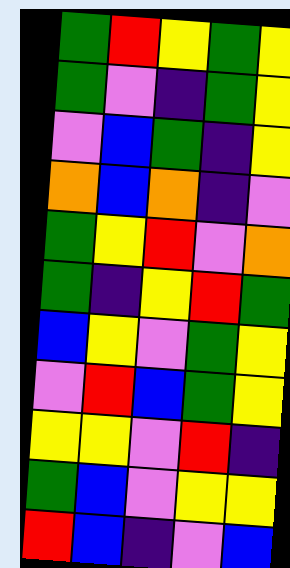[["green", "red", "yellow", "green", "yellow"], ["green", "violet", "indigo", "green", "yellow"], ["violet", "blue", "green", "indigo", "yellow"], ["orange", "blue", "orange", "indigo", "violet"], ["green", "yellow", "red", "violet", "orange"], ["green", "indigo", "yellow", "red", "green"], ["blue", "yellow", "violet", "green", "yellow"], ["violet", "red", "blue", "green", "yellow"], ["yellow", "yellow", "violet", "red", "indigo"], ["green", "blue", "violet", "yellow", "yellow"], ["red", "blue", "indigo", "violet", "blue"]]